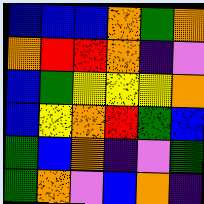[["blue", "blue", "blue", "orange", "green", "orange"], ["orange", "red", "red", "orange", "indigo", "violet"], ["blue", "green", "yellow", "yellow", "yellow", "orange"], ["blue", "yellow", "orange", "red", "green", "blue"], ["green", "blue", "orange", "indigo", "violet", "green"], ["green", "orange", "violet", "blue", "orange", "indigo"]]